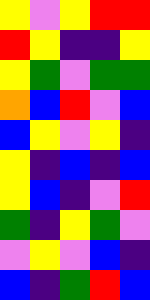[["yellow", "violet", "yellow", "red", "red"], ["red", "yellow", "indigo", "indigo", "yellow"], ["yellow", "green", "violet", "green", "green"], ["orange", "blue", "red", "violet", "blue"], ["blue", "yellow", "violet", "yellow", "indigo"], ["yellow", "indigo", "blue", "indigo", "blue"], ["yellow", "blue", "indigo", "violet", "red"], ["green", "indigo", "yellow", "green", "violet"], ["violet", "yellow", "violet", "blue", "indigo"], ["blue", "indigo", "green", "red", "blue"]]